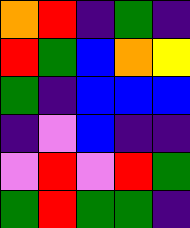[["orange", "red", "indigo", "green", "indigo"], ["red", "green", "blue", "orange", "yellow"], ["green", "indigo", "blue", "blue", "blue"], ["indigo", "violet", "blue", "indigo", "indigo"], ["violet", "red", "violet", "red", "green"], ["green", "red", "green", "green", "indigo"]]